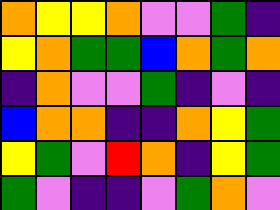[["orange", "yellow", "yellow", "orange", "violet", "violet", "green", "indigo"], ["yellow", "orange", "green", "green", "blue", "orange", "green", "orange"], ["indigo", "orange", "violet", "violet", "green", "indigo", "violet", "indigo"], ["blue", "orange", "orange", "indigo", "indigo", "orange", "yellow", "green"], ["yellow", "green", "violet", "red", "orange", "indigo", "yellow", "green"], ["green", "violet", "indigo", "indigo", "violet", "green", "orange", "violet"]]